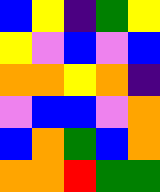[["blue", "yellow", "indigo", "green", "yellow"], ["yellow", "violet", "blue", "violet", "blue"], ["orange", "orange", "yellow", "orange", "indigo"], ["violet", "blue", "blue", "violet", "orange"], ["blue", "orange", "green", "blue", "orange"], ["orange", "orange", "red", "green", "green"]]